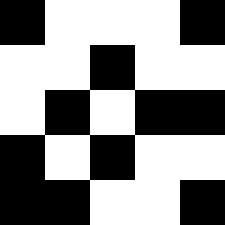[["black", "white", "white", "white", "black"], ["white", "white", "black", "white", "white"], ["white", "black", "white", "black", "black"], ["black", "white", "black", "white", "white"], ["black", "black", "white", "white", "black"]]